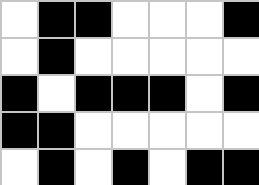[["white", "black", "black", "white", "white", "white", "black"], ["white", "black", "white", "white", "white", "white", "white"], ["black", "white", "black", "black", "black", "white", "black"], ["black", "black", "white", "white", "white", "white", "white"], ["white", "black", "white", "black", "white", "black", "black"]]